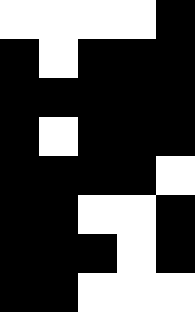[["white", "white", "white", "white", "black"], ["black", "white", "black", "black", "black"], ["black", "black", "black", "black", "black"], ["black", "white", "black", "black", "black"], ["black", "black", "black", "black", "white"], ["black", "black", "white", "white", "black"], ["black", "black", "black", "white", "black"], ["black", "black", "white", "white", "white"]]